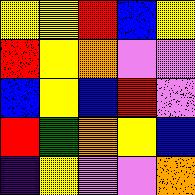[["yellow", "yellow", "red", "blue", "yellow"], ["red", "yellow", "orange", "violet", "violet"], ["blue", "yellow", "blue", "red", "violet"], ["red", "green", "orange", "yellow", "blue"], ["indigo", "yellow", "violet", "violet", "orange"]]